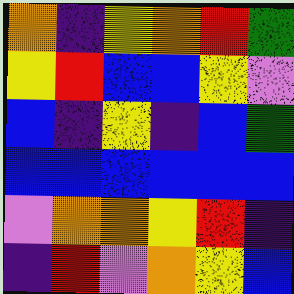[["orange", "indigo", "yellow", "orange", "red", "green"], ["yellow", "red", "blue", "blue", "yellow", "violet"], ["blue", "indigo", "yellow", "indigo", "blue", "green"], ["blue", "blue", "blue", "blue", "blue", "blue"], ["violet", "orange", "orange", "yellow", "red", "indigo"], ["indigo", "red", "violet", "orange", "yellow", "blue"]]